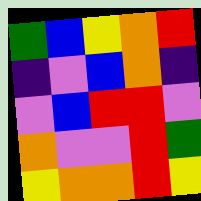[["green", "blue", "yellow", "orange", "red"], ["indigo", "violet", "blue", "orange", "indigo"], ["violet", "blue", "red", "red", "violet"], ["orange", "violet", "violet", "red", "green"], ["yellow", "orange", "orange", "red", "yellow"]]